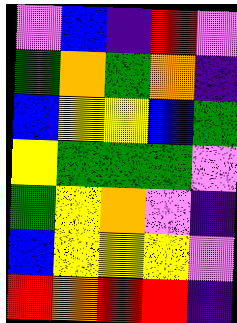[["violet", "blue", "indigo", "red", "violet"], ["green", "orange", "green", "orange", "indigo"], ["blue", "yellow", "yellow", "blue", "green"], ["yellow", "green", "green", "green", "violet"], ["green", "yellow", "orange", "violet", "indigo"], ["blue", "yellow", "yellow", "yellow", "violet"], ["red", "orange", "red", "red", "indigo"]]